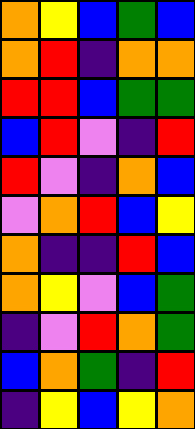[["orange", "yellow", "blue", "green", "blue"], ["orange", "red", "indigo", "orange", "orange"], ["red", "red", "blue", "green", "green"], ["blue", "red", "violet", "indigo", "red"], ["red", "violet", "indigo", "orange", "blue"], ["violet", "orange", "red", "blue", "yellow"], ["orange", "indigo", "indigo", "red", "blue"], ["orange", "yellow", "violet", "blue", "green"], ["indigo", "violet", "red", "orange", "green"], ["blue", "orange", "green", "indigo", "red"], ["indigo", "yellow", "blue", "yellow", "orange"]]